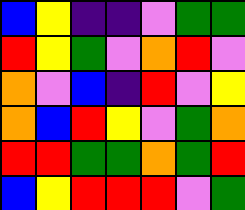[["blue", "yellow", "indigo", "indigo", "violet", "green", "green"], ["red", "yellow", "green", "violet", "orange", "red", "violet"], ["orange", "violet", "blue", "indigo", "red", "violet", "yellow"], ["orange", "blue", "red", "yellow", "violet", "green", "orange"], ["red", "red", "green", "green", "orange", "green", "red"], ["blue", "yellow", "red", "red", "red", "violet", "green"]]